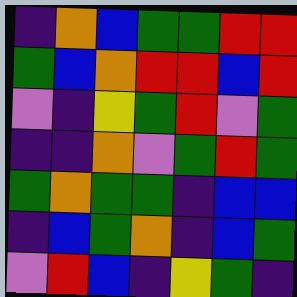[["indigo", "orange", "blue", "green", "green", "red", "red"], ["green", "blue", "orange", "red", "red", "blue", "red"], ["violet", "indigo", "yellow", "green", "red", "violet", "green"], ["indigo", "indigo", "orange", "violet", "green", "red", "green"], ["green", "orange", "green", "green", "indigo", "blue", "blue"], ["indigo", "blue", "green", "orange", "indigo", "blue", "green"], ["violet", "red", "blue", "indigo", "yellow", "green", "indigo"]]